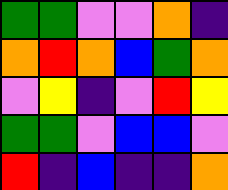[["green", "green", "violet", "violet", "orange", "indigo"], ["orange", "red", "orange", "blue", "green", "orange"], ["violet", "yellow", "indigo", "violet", "red", "yellow"], ["green", "green", "violet", "blue", "blue", "violet"], ["red", "indigo", "blue", "indigo", "indigo", "orange"]]